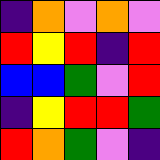[["indigo", "orange", "violet", "orange", "violet"], ["red", "yellow", "red", "indigo", "red"], ["blue", "blue", "green", "violet", "red"], ["indigo", "yellow", "red", "red", "green"], ["red", "orange", "green", "violet", "indigo"]]